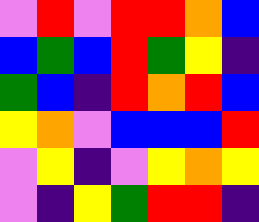[["violet", "red", "violet", "red", "red", "orange", "blue"], ["blue", "green", "blue", "red", "green", "yellow", "indigo"], ["green", "blue", "indigo", "red", "orange", "red", "blue"], ["yellow", "orange", "violet", "blue", "blue", "blue", "red"], ["violet", "yellow", "indigo", "violet", "yellow", "orange", "yellow"], ["violet", "indigo", "yellow", "green", "red", "red", "indigo"]]